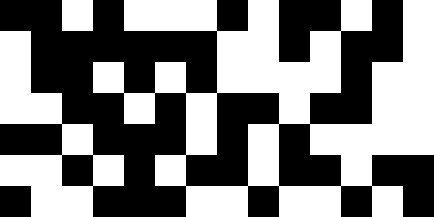[["black", "black", "white", "black", "white", "white", "white", "black", "white", "black", "black", "white", "black", "white"], ["white", "black", "black", "black", "black", "black", "black", "white", "white", "black", "white", "black", "black", "white"], ["white", "black", "black", "white", "black", "white", "black", "white", "white", "white", "white", "black", "white", "white"], ["white", "white", "black", "black", "white", "black", "white", "black", "black", "white", "black", "black", "white", "white"], ["black", "black", "white", "black", "black", "black", "white", "black", "white", "black", "white", "white", "white", "white"], ["white", "white", "black", "white", "black", "white", "black", "black", "white", "black", "black", "white", "black", "black"], ["black", "white", "white", "black", "black", "black", "white", "white", "black", "white", "white", "black", "white", "black"]]